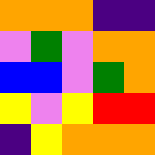[["orange", "orange", "orange", "indigo", "indigo"], ["violet", "green", "violet", "orange", "orange"], ["blue", "blue", "violet", "green", "orange"], ["yellow", "violet", "yellow", "red", "red"], ["indigo", "yellow", "orange", "orange", "orange"]]